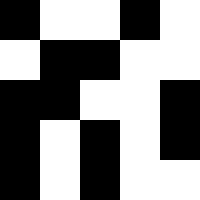[["black", "white", "white", "black", "white"], ["white", "black", "black", "white", "white"], ["black", "black", "white", "white", "black"], ["black", "white", "black", "white", "black"], ["black", "white", "black", "white", "white"]]